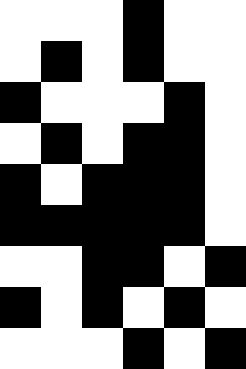[["white", "white", "white", "black", "white", "white"], ["white", "black", "white", "black", "white", "white"], ["black", "white", "white", "white", "black", "white"], ["white", "black", "white", "black", "black", "white"], ["black", "white", "black", "black", "black", "white"], ["black", "black", "black", "black", "black", "white"], ["white", "white", "black", "black", "white", "black"], ["black", "white", "black", "white", "black", "white"], ["white", "white", "white", "black", "white", "black"]]